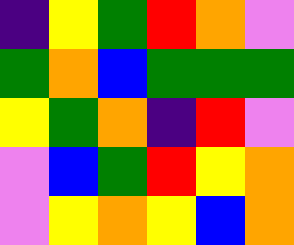[["indigo", "yellow", "green", "red", "orange", "violet"], ["green", "orange", "blue", "green", "green", "green"], ["yellow", "green", "orange", "indigo", "red", "violet"], ["violet", "blue", "green", "red", "yellow", "orange"], ["violet", "yellow", "orange", "yellow", "blue", "orange"]]